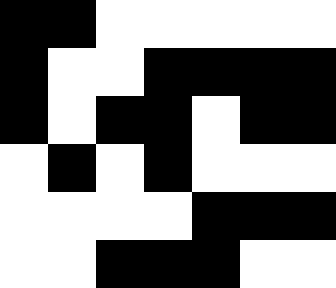[["black", "black", "white", "white", "white", "white", "white"], ["black", "white", "white", "black", "black", "black", "black"], ["black", "white", "black", "black", "white", "black", "black"], ["white", "black", "white", "black", "white", "white", "white"], ["white", "white", "white", "white", "black", "black", "black"], ["white", "white", "black", "black", "black", "white", "white"]]